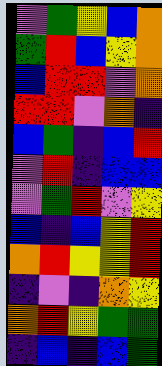[["violet", "green", "yellow", "blue", "orange"], ["green", "red", "blue", "yellow", "orange"], ["blue", "red", "red", "violet", "orange"], ["red", "red", "violet", "orange", "indigo"], ["blue", "green", "indigo", "blue", "red"], ["violet", "red", "indigo", "blue", "blue"], ["violet", "green", "red", "violet", "yellow"], ["blue", "indigo", "blue", "yellow", "red"], ["orange", "red", "yellow", "yellow", "red"], ["indigo", "violet", "indigo", "orange", "yellow"], ["orange", "red", "yellow", "green", "green"], ["indigo", "blue", "indigo", "blue", "green"]]